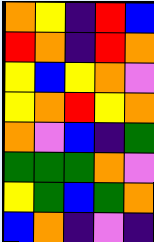[["orange", "yellow", "indigo", "red", "blue"], ["red", "orange", "indigo", "red", "orange"], ["yellow", "blue", "yellow", "orange", "violet"], ["yellow", "orange", "red", "yellow", "orange"], ["orange", "violet", "blue", "indigo", "green"], ["green", "green", "green", "orange", "violet"], ["yellow", "green", "blue", "green", "orange"], ["blue", "orange", "indigo", "violet", "indigo"]]